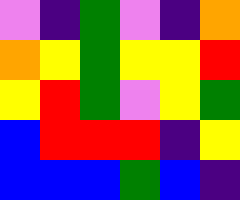[["violet", "indigo", "green", "violet", "indigo", "orange"], ["orange", "yellow", "green", "yellow", "yellow", "red"], ["yellow", "red", "green", "violet", "yellow", "green"], ["blue", "red", "red", "red", "indigo", "yellow"], ["blue", "blue", "blue", "green", "blue", "indigo"]]